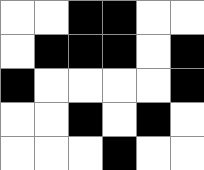[["white", "white", "black", "black", "white", "white"], ["white", "black", "black", "black", "white", "black"], ["black", "white", "white", "white", "white", "black"], ["white", "white", "black", "white", "black", "white"], ["white", "white", "white", "black", "white", "white"]]